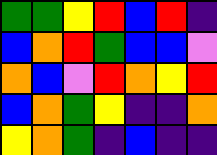[["green", "green", "yellow", "red", "blue", "red", "indigo"], ["blue", "orange", "red", "green", "blue", "blue", "violet"], ["orange", "blue", "violet", "red", "orange", "yellow", "red"], ["blue", "orange", "green", "yellow", "indigo", "indigo", "orange"], ["yellow", "orange", "green", "indigo", "blue", "indigo", "indigo"]]